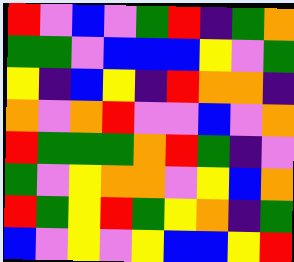[["red", "violet", "blue", "violet", "green", "red", "indigo", "green", "orange"], ["green", "green", "violet", "blue", "blue", "blue", "yellow", "violet", "green"], ["yellow", "indigo", "blue", "yellow", "indigo", "red", "orange", "orange", "indigo"], ["orange", "violet", "orange", "red", "violet", "violet", "blue", "violet", "orange"], ["red", "green", "green", "green", "orange", "red", "green", "indigo", "violet"], ["green", "violet", "yellow", "orange", "orange", "violet", "yellow", "blue", "orange"], ["red", "green", "yellow", "red", "green", "yellow", "orange", "indigo", "green"], ["blue", "violet", "yellow", "violet", "yellow", "blue", "blue", "yellow", "red"]]